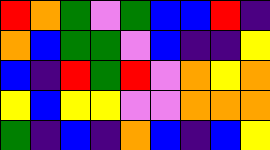[["red", "orange", "green", "violet", "green", "blue", "blue", "red", "indigo"], ["orange", "blue", "green", "green", "violet", "blue", "indigo", "indigo", "yellow"], ["blue", "indigo", "red", "green", "red", "violet", "orange", "yellow", "orange"], ["yellow", "blue", "yellow", "yellow", "violet", "violet", "orange", "orange", "orange"], ["green", "indigo", "blue", "indigo", "orange", "blue", "indigo", "blue", "yellow"]]